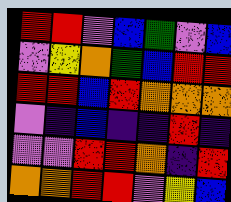[["red", "red", "violet", "blue", "green", "violet", "blue"], ["violet", "yellow", "orange", "green", "blue", "red", "red"], ["red", "red", "blue", "red", "orange", "orange", "orange"], ["violet", "indigo", "blue", "indigo", "indigo", "red", "indigo"], ["violet", "violet", "red", "red", "orange", "indigo", "red"], ["orange", "orange", "red", "red", "violet", "yellow", "blue"]]